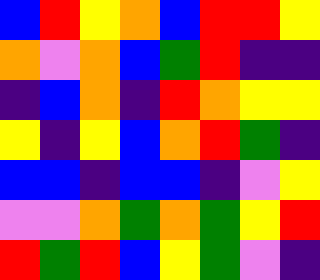[["blue", "red", "yellow", "orange", "blue", "red", "red", "yellow"], ["orange", "violet", "orange", "blue", "green", "red", "indigo", "indigo"], ["indigo", "blue", "orange", "indigo", "red", "orange", "yellow", "yellow"], ["yellow", "indigo", "yellow", "blue", "orange", "red", "green", "indigo"], ["blue", "blue", "indigo", "blue", "blue", "indigo", "violet", "yellow"], ["violet", "violet", "orange", "green", "orange", "green", "yellow", "red"], ["red", "green", "red", "blue", "yellow", "green", "violet", "indigo"]]